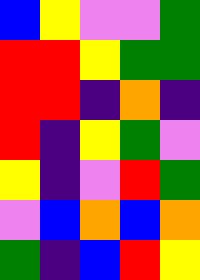[["blue", "yellow", "violet", "violet", "green"], ["red", "red", "yellow", "green", "green"], ["red", "red", "indigo", "orange", "indigo"], ["red", "indigo", "yellow", "green", "violet"], ["yellow", "indigo", "violet", "red", "green"], ["violet", "blue", "orange", "blue", "orange"], ["green", "indigo", "blue", "red", "yellow"]]